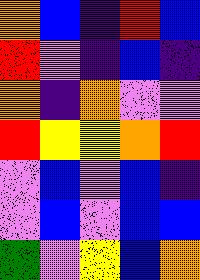[["orange", "blue", "indigo", "red", "blue"], ["red", "violet", "indigo", "blue", "indigo"], ["orange", "indigo", "orange", "violet", "violet"], ["red", "yellow", "yellow", "orange", "red"], ["violet", "blue", "violet", "blue", "indigo"], ["violet", "blue", "violet", "blue", "blue"], ["green", "violet", "yellow", "blue", "orange"]]